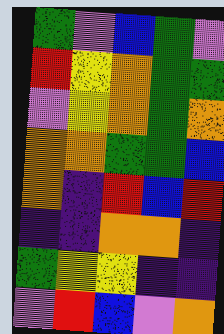[["green", "violet", "blue", "green", "violet"], ["red", "yellow", "orange", "green", "green"], ["violet", "yellow", "orange", "green", "orange"], ["orange", "orange", "green", "green", "blue"], ["orange", "indigo", "red", "blue", "red"], ["indigo", "indigo", "orange", "orange", "indigo"], ["green", "yellow", "yellow", "indigo", "indigo"], ["violet", "red", "blue", "violet", "orange"]]